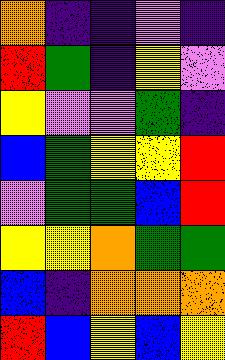[["orange", "indigo", "indigo", "violet", "indigo"], ["red", "green", "indigo", "yellow", "violet"], ["yellow", "violet", "violet", "green", "indigo"], ["blue", "green", "yellow", "yellow", "red"], ["violet", "green", "green", "blue", "red"], ["yellow", "yellow", "orange", "green", "green"], ["blue", "indigo", "orange", "orange", "orange"], ["red", "blue", "yellow", "blue", "yellow"]]